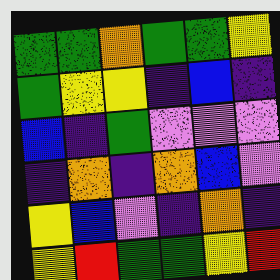[["green", "green", "orange", "green", "green", "yellow"], ["green", "yellow", "yellow", "indigo", "blue", "indigo"], ["blue", "indigo", "green", "violet", "violet", "violet"], ["indigo", "orange", "indigo", "orange", "blue", "violet"], ["yellow", "blue", "violet", "indigo", "orange", "indigo"], ["yellow", "red", "green", "green", "yellow", "red"]]